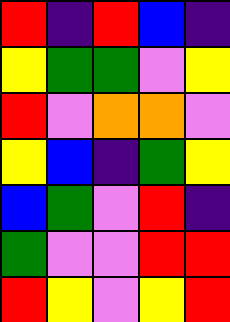[["red", "indigo", "red", "blue", "indigo"], ["yellow", "green", "green", "violet", "yellow"], ["red", "violet", "orange", "orange", "violet"], ["yellow", "blue", "indigo", "green", "yellow"], ["blue", "green", "violet", "red", "indigo"], ["green", "violet", "violet", "red", "red"], ["red", "yellow", "violet", "yellow", "red"]]